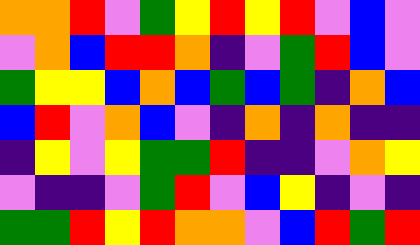[["orange", "orange", "red", "violet", "green", "yellow", "red", "yellow", "red", "violet", "blue", "violet"], ["violet", "orange", "blue", "red", "red", "orange", "indigo", "violet", "green", "red", "blue", "violet"], ["green", "yellow", "yellow", "blue", "orange", "blue", "green", "blue", "green", "indigo", "orange", "blue"], ["blue", "red", "violet", "orange", "blue", "violet", "indigo", "orange", "indigo", "orange", "indigo", "indigo"], ["indigo", "yellow", "violet", "yellow", "green", "green", "red", "indigo", "indigo", "violet", "orange", "yellow"], ["violet", "indigo", "indigo", "violet", "green", "red", "violet", "blue", "yellow", "indigo", "violet", "indigo"], ["green", "green", "red", "yellow", "red", "orange", "orange", "violet", "blue", "red", "green", "red"]]